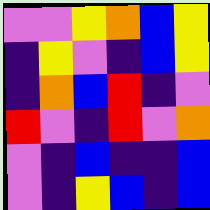[["violet", "violet", "yellow", "orange", "blue", "yellow"], ["indigo", "yellow", "violet", "indigo", "blue", "yellow"], ["indigo", "orange", "blue", "red", "indigo", "violet"], ["red", "violet", "indigo", "red", "violet", "orange"], ["violet", "indigo", "blue", "indigo", "indigo", "blue"], ["violet", "indigo", "yellow", "blue", "indigo", "blue"]]